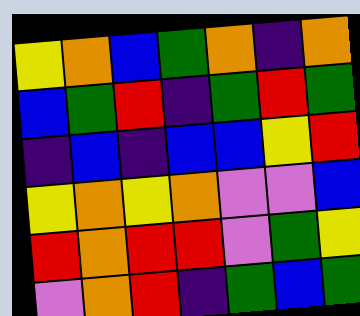[["yellow", "orange", "blue", "green", "orange", "indigo", "orange"], ["blue", "green", "red", "indigo", "green", "red", "green"], ["indigo", "blue", "indigo", "blue", "blue", "yellow", "red"], ["yellow", "orange", "yellow", "orange", "violet", "violet", "blue"], ["red", "orange", "red", "red", "violet", "green", "yellow"], ["violet", "orange", "red", "indigo", "green", "blue", "green"]]